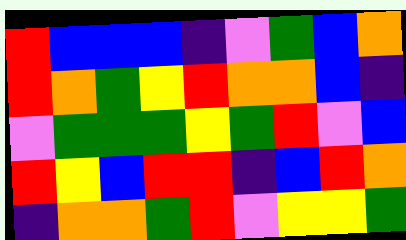[["red", "blue", "blue", "blue", "indigo", "violet", "green", "blue", "orange"], ["red", "orange", "green", "yellow", "red", "orange", "orange", "blue", "indigo"], ["violet", "green", "green", "green", "yellow", "green", "red", "violet", "blue"], ["red", "yellow", "blue", "red", "red", "indigo", "blue", "red", "orange"], ["indigo", "orange", "orange", "green", "red", "violet", "yellow", "yellow", "green"]]